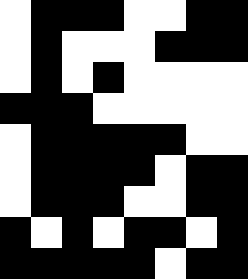[["white", "black", "black", "black", "white", "white", "black", "black"], ["white", "black", "white", "white", "white", "black", "black", "black"], ["white", "black", "white", "black", "white", "white", "white", "white"], ["black", "black", "black", "white", "white", "white", "white", "white"], ["white", "black", "black", "black", "black", "black", "white", "white"], ["white", "black", "black", "black", "black", "white", "black", "black"], ["white", "black", "black", "black", "white", "white", "black", "black"], ["black", "white", "black", "white", "black", "black", "white", "black"], ["black", "black", "black", "black", "black", "white", "black", "black"]]